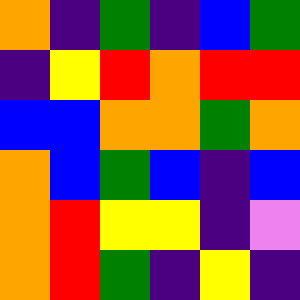[["orange", "indigo", "green", "indigo", "blue", "green"], ["indigo", "yellow", "red", "orange", "red", "red"], ["blue", "blue", "orange", "orange", "green", "orange"], ["orange", "blue", "green", "blue", "indigo", "blue"], ["orange", "red", "yellow", "yellow", "indigo", "violet"], ["orange", "red", "green", "indigo", "yellow", "indigo"]]